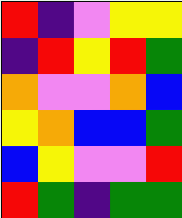[["red", "indigo", "violet", "yellow", "yellow"], ["indigo", "red", "yellow", "red", "green"], ["orange", "violet", "violet", "orange", "blue"], ["yellow", "orange", "blue", "blue", "green"], ["blue", "yellow", "violet", "violet", "red"], ["red", "green", "indigo", "green", "green"]]